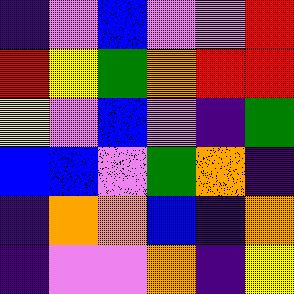[["indigo", "violet", "blue", "violet", "violet", "red"], ["red", "yellow", "green", "orange", "red", "red"], ["yellow", "violet", "blue", "violet", "indigo", "green"], ["blue", "blue", "violet", "green", "orange", "indigo"], ["indigo", "orange", "orange", "blue", "indigo", "orange"], ["indigo", "violet", "violet", "orange", "indigo", "yellow"]]